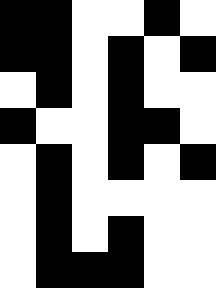[["black", "black", "white", "white", "black", "white"], ["black", "black", "white", "black", "white", "black"], ["white", "black", "white", "black", "white", "white"], ["black", "white", "white", "black", "black", "white"], ["white", "black", "white", "black", "white", "black"], ["white", "black", "white", "white", "white", "white"], ["white", "black", "white", "black", "white", "white"], ["white", "black", "black", "black", "white", "white"]]